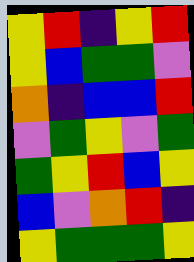[["yellow", "red", "indigo", "yellow", "red"], ["yellow", "blue", "green", "green", "violet"], ["orange", "indigo", "blue", "blue", "red"], ["violet", "green", "yellow", "violet", "green"], ["green", "yellow", "red", "blue", "yellow"], ["blue", "violet", "orange", "red", "indigo"], ["yellow", "green", "green", "green", "yellow"]]